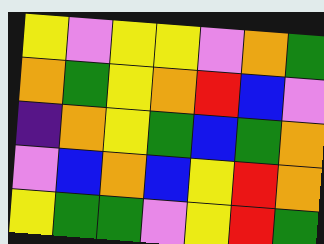[["yellow", "violet", "yellow", "yellow", "violet", "orange", "green"], ["orange", "green", "yellow", "orange", "red", "blue", "violet"], ["indigo", "orange", "yellow", "green", "blue", "green", "orange"], ["violet", "blue", "orange", "blue", "yellow", "red", "orange"], ["yellow", "green", "green", "violet", "yellow", "red", "green"]]